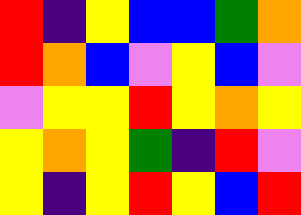[["red", "indigo", "yellow", "blue", "blue", "green", "orange"], ["red", "orange", "blue", "violet", "yellow", "blue", "violet"], ["violet", "yellow", "yellow", "red", "yellow", "orange", "yellow"], ["yellow", "orange", "yellow", "green", "indigo", "red", "violet"], ["yellow", "indigo", "yellow", "red", "yellow", "blue", "red"]]